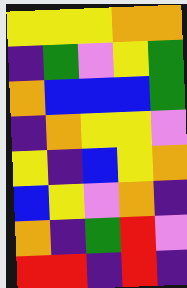[["yellow", "yellow", "yellow", "orange", "orange"], ["indigo", "green", "violet", "yellow", "green"], ["orange", "blue", "blue", "blue", "green"], ["indigo", "orange", "yellow", "yellow", "violet"], ["yellow", "indigo", "blue", "yellow", "orange"], ["blue", "yellow", "violet", "orange", "indigo"], ["orange", "indigo", "green", "red", "violet"], ["red", "red", "indigo", "red", "indigo"]]